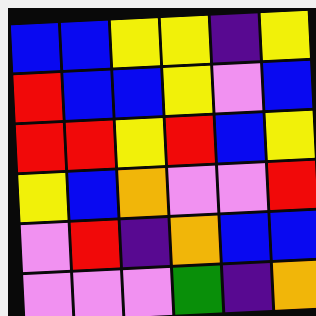[["blue", "blue", "yellow", "yellow", "indigo", "yellow"], ["red", "blue", "blue", "yellow", "violet", "blue"], ["red", "red", "yellow", "red", "blue", "yellow"], ["yellow", "blue", "orange", "violet", "violet", "red"], ["violet", "red", "indigo", "orange", "blue", "blue"], ["violet", "violet", "violet", "green", "indigo", "orange"]]